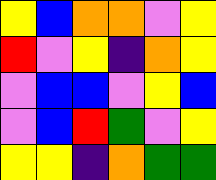[["yellow", "blue", "orange", "orange", "violet", "yellow"], ["red", "violet", "yellow", "indigo", "orange", "yellow"], ["violet", "blue", "blue", "violet", "yellow", "blue"], ["violet", "blue", "red", "green", "violet", "yellow"], ["yellow", "yellow", "indigo", "orange", "green", "green"]]